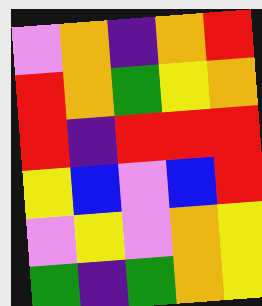[["violet", "orange", "indigo", "orange", "red"], ["red", "orange", "green", "yellow", "orange"], ["red", "indigo", "red", "red", "red"], ["yellow", "blue", "violet", "blue", "red"], ["violet", "yellow", "violet", "orange", "yellow"], ["green", "indigo", "green", "orange", "yellow"]]